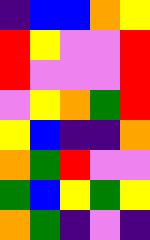[["indigo", "blue", "blue", "orange", "yellow"], ["red", "yellow", "violet", "violet", "red"], ["red", "violet", "violet", "violet", "red"], ["violet", "yellow", "orange", "green", "red"], ["yellow", "blue", "indigo", "indigo", "orange"], ["orange", "green", "red", "violet", "violet"], ["green", "blue", "yellow", "green", "yellow"], ["orange", "green", "indigo", "violet", "indigo"]]